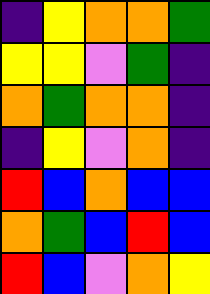[["indigo", "yellow", "orange", "orange", "green"], ["yellow", "yellow", "violet", "green", "indigo"], ["orange", "green", "orange", "orange", "indigo"], ["indigo", "yellow", "violet", "orange", "indigo"], ["red", "blue", "orange", "blue", "blue"], ["orange", "green", "blue", "red", "blue"], ["red", "blue", "violet", "orange", "yellow"]]